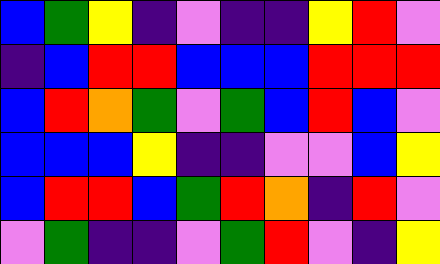[["blue", "green", "yellow", "indigo", "violet", "indigo", "indigo", "yellow", "red", "violet"], ["indigo", "blue", "red", "red", "blue", "blue", "blue", "red", "red", "red"], ["blue", "red", "orange", "green", "violet", "green", "blue", "red", "blue", "violet"], ["blue", "blue", "blue", "yellow", "indigo", "indigo", "violet", "violet", "blue", "yellow"], ["blue", "red", "red", "blue", "green", "red", "orange", "indigo", "red", "violet"], ["violet", "green", "indigo", "indigo", "violet", "green", "red", "violet", "indigo", "yellow"]]